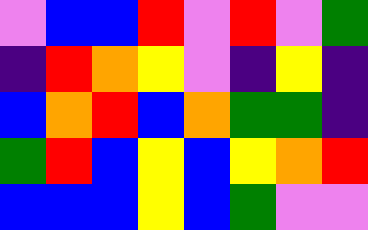[["violet", "blue", "blue", "red", "violet", "red", "violet", "green"], ["indigo", "red", "orange", "yellow", "violet", "indigo", "yellow", "indigo"], ["blue", "orange", "red", "blue", "orange", "green", "green", "indigo"], ["green", "red", "blue", "yellow", "blue", "yellow", "orange", "red"], ["blue", "blue", "blue", "yellow", "blue", "green", "violet", "violet"]]